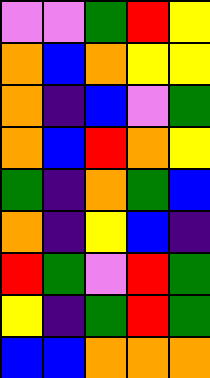[["violet", "violet", "green", "red", "yellow"], ["orange", "blue", "orange", "yellow", "yellow"], ["orange", "indigo", "blue", "violet", "green"], ["orange", "blue", "red", "orange", "yellow"], ["green", "indigo", "orange", "green", "blue"], ["orange", "indigo", "yellow", "blue", "indigo"], ["red", "green", "violet", "red", "green"], ["yellow", "indigo", "green", "red", "green"], ["blue", "blue", "orange", "orange", "orange"]]